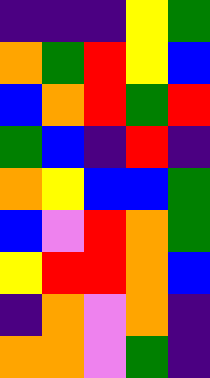[["indigo", "indigo", "indigo", "yellow", "green"], ["orange", "green", "red", "yellow", "blue"], ["blue", "orange", "red", "green", "red"], ["green", "blue", "indigo", "red", "indigo"], ["orange", "yellow", "blue", "blue", "green"], ["blue", "violet", "red", "orange", "green"], ["yellow", "red", "red", "orange", "blue"], ["indigo", "orange", "violet", "orange", "indigo"], ["orange", "orange", "violet", "green", "indigo"]]